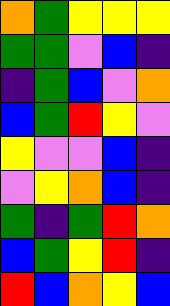[["orange", "green", "yellow", "yellow", "yellow"], ["green", "green", "violet", "blue", "indigo"], ["indigo", "green", "blue", "violet", "orange"], ["blue", "green", "red", "yellow", "violet"], ["yellow", "violet", "violet", "blue", "indigo"], ["violet", "yellow", "orange", "blue", "indigo"], ["green", "indigo", "green", "red", "orange"], ["blue", "green", "yellow", "red", "indigo"], ["red", "blue", "orange", "yellow", "blue"]]